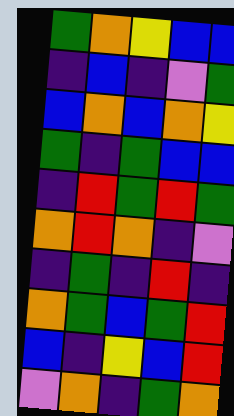[["green", "orange", "yellow", "blue", "blue"], ["indigo", "blue", "indigo", "violet", "green"], ["blue", "orange", "blue", "orange", "yellow"], ["green", "indigo", "green", "blue", "blue"], ["indigo", "red", "green", "red", "green"], ["orange", "red", "orange", "indigo", "violet"], ["indigo", "green", "indigo", "red", "indigo"], ["orange", "green", "blue", "green", "red"], ["blue", "indigo", "yellow", "blue", "red"], ["violet", "orange", "indigo", "green", "orange"]]